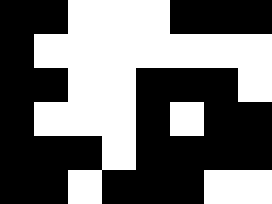[["black", "black", "white", "white", "white", "black", "black", "black"], ["black", "white", "white", "white", "white", "white", "white", "white"], ["black", "black", "white", "white", "black", "black", "black", "white"], ["black", "white", "white", "white", "black", "white", "black", "black"], ["black", "black", "black", "white", "black", "black", "black", "black"], ["black", "black", "white", "black", "black", "black", "white", "white"]]